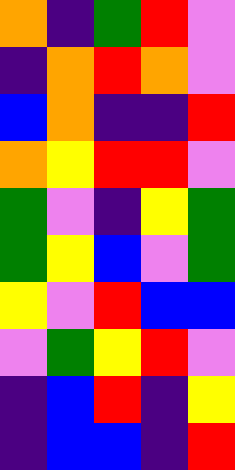[["orange", "indigo", "green", "red", "violet"], ["indigo", "orange", "red", "orange", "violet"], ["blue", "orange", "indigo", "indigo", "red"], ["orange", "yellow", "red", "red", "violet"], ["green", "violet", "indigo", "yellow", "green"], ["green", "yellow", "blue", "violet", "green"], ["yellow", "violet", "red", "blue", "blue"], ["violet", "green", "yellow", "red", "violet"], ["indigo", "blue", "red", "indigo", "yellow"], ["indigo", "blue", "blue", "indigo", "red"]]